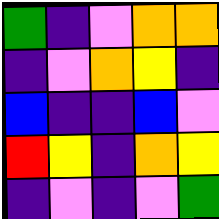[["green", "indigo", "violet", "orange", "orange"], ["indigo", "violet", "orange", "yellow", "indigo"], ["blue", "indigo", "indigo", "blue", "violet"], ["red", "yellow", "indigo", "orange", "yellow"], ["indigo", "violet", "indigo", "violet", "green"]]